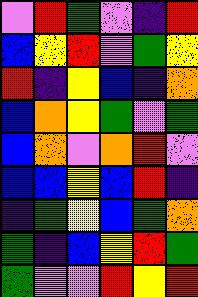[["violet", "red", "green", "violet", "indigo", "red"], ["blue", "yellow", "red", "violet", "green", "yellow"], ["red", "indigo", "yellow", "blue", "indigo", "orange"], ["blue", "orange", "yellow", "green", "violet", "green"], ["blue", "orange", "violet", "orange", "red", "violet"], ["blue", "blue", "yellow", "blue", "red", "indigo"], ["indigo", "green", "yellow", "blue", "green", "orange"], ["green", "indigo", "blue", "yellow", "red", "green"], ["green", "violet", "violet", "red", "yellow", "red"]]